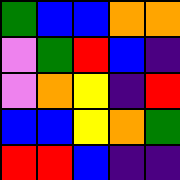[["green", "blue", "blue", "orange", "orange"], ["violet", "green", "red", "blue", "indigo"], ["violet", "orange", "yellow", "indigo", "red"], ["blue", "blue", "yellow", "orange", "green"], ["red", "red", "blue", "indigo", "indigo"]]